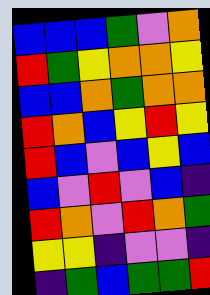[["blue", "blue", "blue", "green", "violet", "orange"], ["red", "green", "yellow", "orange", "orange", "yellow"], ["blue", "blue", "orange", "green", "orange", "orange"], ["red", "orange", "blue", "yellow", "red", "yellow"], ["red", "blue", "violet", "blue", "yellow", "blue"], ["blue", "violet", "red", "violet", "blue", "indigo"], ["red", "orange", "violet", "red", "orange", "green"], ["yellow", "yellow", "indigo", "violet", "violet", "indigo"], ["indigo", "green", "blue", "green", "green", "red"]]